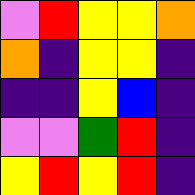[["violet", "red", "yellow", "yellow", "orange"], ["orange", "indigo", "yellow", "yellow", "indigo"], ["indigo", "indigo", "yellow", "blue", "indigo"], ["violet", "violet", "green", "red", "indigo"], ["yellow", "red", "yellow", "red", "indigo"]]